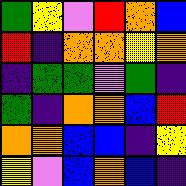[["green", "yellow", "violet", "red", "orange", "blue"], ["red", "indigo", "orange", "orange", "yellow", "orange"], ["indigo", "green", "green", "violet", "green", "indigo"], ["green", "indigo", "orange", "orange", "blue", "red"], ["orange", "orange", "blue", "blue", "indigo", "yellow"], ["yellow", "violet", "blue", "orange", "blue", "indigo"]]